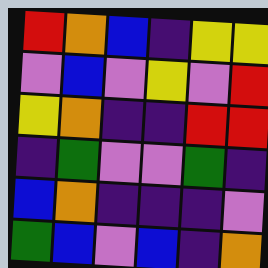[["red", "orange", "blue", "indigo", "yellow", "yellow"], ["violet", "blue", "violet", "yellow", "violet", "red"], ["yellow", "orange", "indigo", "indigo", "red", "red"], ["indigo", "green", "violet", "violet", "green", "indigo"], ["blue", "orange", "indigo", "indigo", "indigo", "violet"], ["green", "blue", "violet", "blue", "indigo", "orange"]]